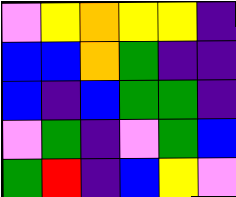[["violet", "yellow", "orange", "yellow", "yellow", "indigo"], ["blue", "blue", "orange", "green", "indigo", "indigo"], ["blue", "indigo", "blue", "green", "green", "indigo"], ["violet", "green", "indigo", "violet", "green", "blue"], ["green", "red", "indigo", "blue", "yellow", "violet"]]